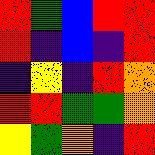[["red", "green", "blue", "red", "red"], ["red", "indigo", "blue", "indigo", "red"], ["indigo", "yellow", "indigo", "red", "orange"], ["red", "red", "green", "green", "orange"], ["yellow", "green", "orange", "indigo", "red"]]